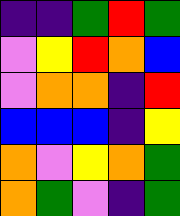[["indigo", "indigo", "green", "red", "green"], ["violet", "yellow", "red", "orange", "blue"], ["violet", "orange", "orange", "indigo", "red"], ["blue", "blue", "blue", "indigo", "yellow"], ["orange", "violet", "yellow", "orange", "green"], ["orange", "green", "violet", "indigo", "green"]]